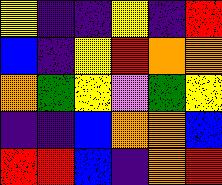[["yellow", "indigo", "indigo", "yellow", "indigo", "red"], ["blue", "indigo", "yellow", "red", "orange", "orange"], ["orange", "green", "yellow", "violet", "green", "yellow"], ["indigo", "indigo", "blue", "orange", "orange", "blue"], ["red", "red", "blue", "indigo", "orange", "red"]]